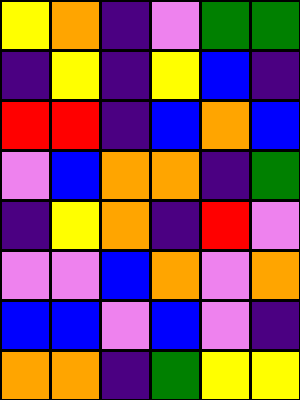[["yellow", "orange", "indigo", "violet", "green", "green"], ["indigo", "yellow", "indigo", "yellow", "blue", "indigo"], ["red", "red", "indigo", "blue", "orange", "blue"], ["violet", "blue", "orange", "orange", "indigo", "green"], ["indigo", "yellow", "orange", "indigo", "red", "violet"], ["violet", "violet", "blue", "orange", "violet", "orange"], ["blue", "blue", "violet", "blue", "violet", "indigo"], ["orange", "orange", "indigo", "green", "yellow", "yellow"]]